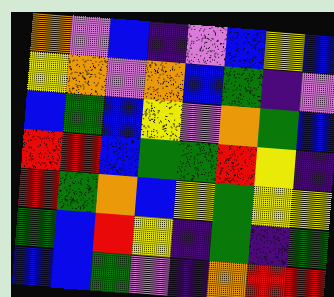[["orange", "violet", "blue", "indigo", "violet", "blue", "yellow", "blue"], ["yellow", "orange", "violet", "orange", "blue", "green", "indigo", "violet"], ["blue", "green", "blue", "yellow", "violet", "orange", "green", "blue"], ["red", "red", "blue", "green", "green", "red", "yellow", "indigo"], ["red", "green", "orange", "blue", "yellow", "green", "yellow", "yellow"], ["green", "blue", "red", "yellow", "indigo", "green", "indigo", "green"], ["blue", "blue", "green", "violet", "indigo", "orange", "red", "red"]]